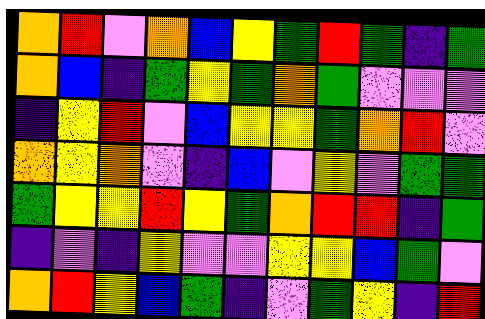[["orange", "red", "violet", "orange", "blue", "yellow", "green", "red", "green", "indigo", "green"], ["orange", "blue", "indigo", "green", "yellow", "green", "orange", "green", "violet", "violet", "violet"], ["indigo", "yellow", "red", "violet", "blue", "yellow", "yellow", "green", "orange", "red", "violet"], ["orange", "yellow", "orange", "violet", "indigo", "blue", "violet", "yellow", "violet", "green", "green"], ["green", "yellow", "yellow", "red", "yellow", "green", "orange", "red", "red", "indigo", "green"], ["indigo", "violet", "indigo", "yellow", "violet", "violet", "yellow", "yellow", "blue", "green", "violet"], ["orange", "red", "yellow", "blue", "green", "indigo", "violet", "green", "yellow", "indigo", "red"]]